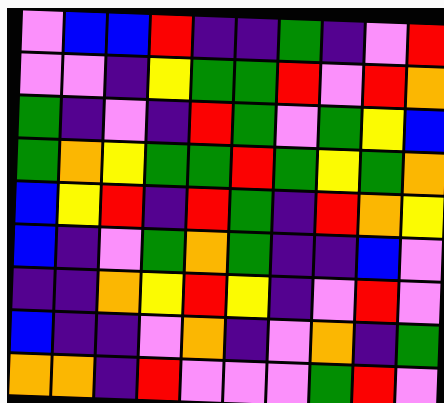[["violet", "blue", "blue", "red", "indigo", "indigo", "green", "indigo", "violet", "red"], ["violet", "violet", "indigo", "yellow", "green", "green", "red", "violet", "red", "orange"], ["green", "indigo", "violet", "indigo", "red", "green", "violet", "green", "yellow", "blue"], ["green", "orange", "yellow", "green", "green", "red", "green", "yellow", "green", "orange"], ["blue", "yellow", "red", "indigo", "red", "green", "indigo", "red", "orange", "yellow"], ["blue", "indigo", "violet", "green", "orange", "green", "indigo", "indigo", "blue", "violet"], ["indigo", "indigo", "orange", "yellow", "red", "yellow", "indigo", "violet", "red", "violet"], ["blue", "indigo", "indigo", "violet", "orange", "indigo", "violet", "orange", "indigo", "green"], ["orange", "orange", "indigo", "red", "violet", "violet", "violet", "green", "red", "violet"]]